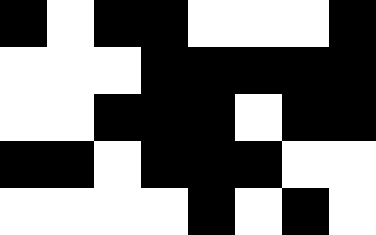[["black", "white", "black", "black", "white", "white", "white", "black"], ["white", "white", "white", "black", "black", "black", "black", "black"], ["white", "white", "black", "black", "black", "white", "black", "black"], ["black", "black", "white", "black", "black", "black", "white", "white"], ["white", "white", "white", "white", "black", "white", "black", "white"]]